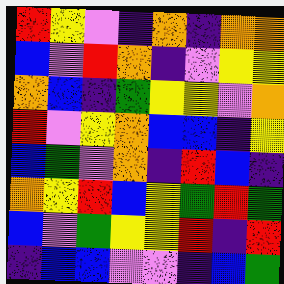[["red", "yellow", "violet", "indigo", "orange", "indigo", "orange", "orange"], ["blue", "violet", "red", "orange", "indigo", "violet", "yellow", "yellow"], ["orange", "blue", "indigo", "green", "yellow", "yellow", "violet", "orange"], ["red", "violet", "yellow", "orange", "blue", "blue", "indigo", "yellow"], ["blue", "green", "violet", "orange", "indigo", "red", "blue", "indigo"], ["orange", "yellow", "red", "blue", "yellow", "green", "red", "green"], ["blue", "violet", "green", "yellow", "yellow", "red", "indigo", "red"], ["indigo", "blue", "blue", "violet", "violet", "indigo", "blue", "green"]]